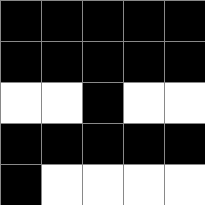[["black", "black", "black", "black", "black"], ["black", "black", "black", "black", "black"], ["white", "white", "black", "white", "white"], ["black", "black", "black", "black", "black"], ["black", "white", "white", "white", "white"]]